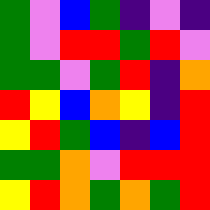[["green", "violet", "blue", "green", "indigo", "violet", "indigo"], ["green", "violet", "red", "red", "green", "red", "violet"], ["green", "green", "violet", "green", "red", "indigo", "orange"], ["red", "yellow", "blue", "orange", "yellow", "indigo", "red"], ["yellow", "red", "green", "blue", "indigo", "blue", "red"], ["green", "green", "orange", "violet", "red", "red", "red"], ["yellow", "red", "orange", "green", "orange", "green", "red"]]